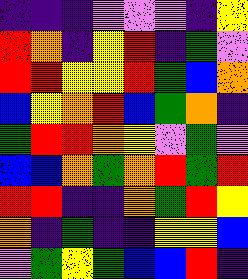[["indigo", "indigo", "indigo", "violet", "violet", "violet", "indigo", "yellow"], ["red", "orange", "indigo", "yellow", "red", "indigo", "green", "violet"], ["red", "red", "yellow", "yellow", "red", "green", "blue", "orange"], ["blue", "yellow", "orange", "red", "blue", "green", "orange", "indigo"], ["green", "red", "red", "orange", "yellow", "violet", "green", "violet"], ["blue", "blue", "orange", "green", "orange", "red", "green", "red"], ["red", "red", "indigo", "indigo", "orange", "green", "red", "yellow"], ["orange", "indigo", "green", "indigo", "indigo", "yellow", "yellow", "blue"], ["violet", "green", "yellow", "green", "blue", "blue", "red", "indigo"]]